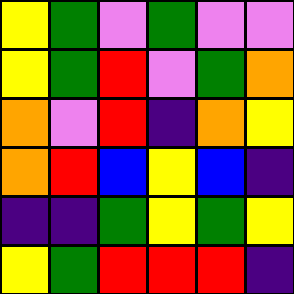[["yellow", "green", "violet", "green", "violet", "violet"], ["yellow", "green", "red", "violet", "green", "orange"], ["orange", "violet", "red", "indigo", "orange", "yellow"], ["orange", "red", "blue", "yellow", "blue", "indigo"], ["indigo", "indigo", "green", "yellow", "green", "yellow"], ["yellow", "green", "red", "red", "red", "indigo"]]